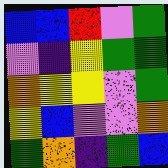[["blue", "blue", "red", "violet", "green"], ["violet", "indigo", "yellow", "green", "green"], ["orange", "yellow", "yellow", "violet", "green"], ["yellow", "blue", "violet", "violet", "orange"], ["green", "orange", "indigo", "green", "blue"]]